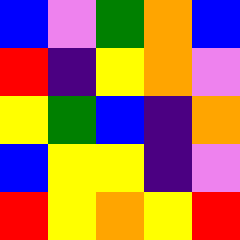[["blue", "violet", "green", "orange", "blue"], ["red", "indigo", "yellow", "orange", "violet"], ["yellow", "green", "blue", "indigo", "orange"], ["blue", "yellow", "yellow", "indigo", "violet"], ["red", "yellow", "orange", "yellow", "red"]]